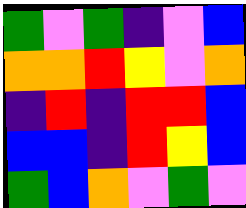[["green", "violet", "green", "indigo", "violet", "blue"], ["orange", "orange", "red", "yellow", "violet", "orange"], ["indigo", "red", "indigo", "red", "red", "blue"], ["blue", "blue", "indigo", "red", "yellow", "blue"], ["green", "blue", "orange", "violet", "green", "violet"]]